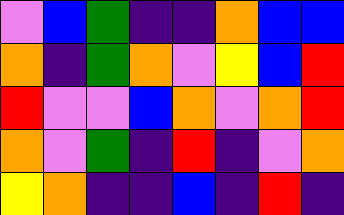[["violet", "blue", "green", "indigo", "indigo", "orange", "blue", "blue"], ["orange", "indigo", "green", "orange", "violet", "yellow", "blue", "red"], ["red", "violet", "violet", "blue", "orange", "violet", "orange", "red"], ["orange", "violet", "green", "indigo", "red", "indigo", "violet", "orange"], ["yellow", "orange", "indigo", "indigo", "blue", "indigo", "red", "indigo"]]